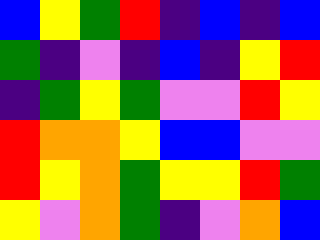[["blue", "yellow", "green", "red", "indigo", "blue", "indigo", "blue"], ["green", "indigo", "violet", "indigo", "blue", "indigo", "yellow", "red"], ["indigo", "green", "yellow", "green", "violet", "violet", "red", "yellow"], ["red", "orange", "orange", "yellow", "blue", "blue", "violet", "violet"], ["red", "yellow", "orange", "green", "yellow", "yellow", "red", "green"], ["yellow", "violet", "orange", "green", "indigo", "violet", "orange", "blue"]]